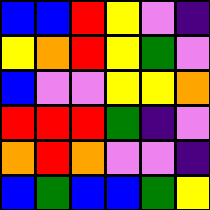[["blue", "blue", "red", "yellow", "violet", "indigo"], ["yellow", "orange", "red", "yellow", "green", "violet"], ["blue", "violet", "violet", "yellow", "yellow", "orange"], ["red", "red", "red", "green", "indigo", "violet"], ["orange", "red", "orange", "violet", "violet", "indigo"], ["blue", "green", "blue", "blue", "green", "yellow"]]